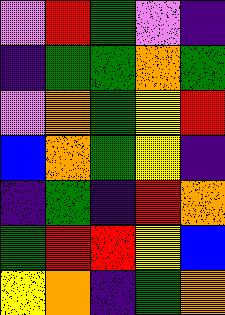[["violet", "red", "green", "violet", "indigo"], ["indigo", "green", "green", "orange", "green"], ["violet", "orange", "green", "yellow", "red"], ["blue", "orange", "green", "yellow", "indigo"], ["indigo", "green", "indigo", "red", "orange"], ["green", "red", "red", "yellow", "blue"], ["yellow", "orange", "indigo", "green", "orange"]]